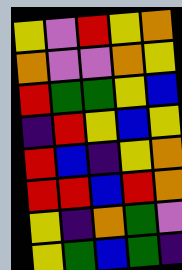[["yellow", "violet", "red", "yellow", "orange"], ["orange", "violet", "violet", "orange", "yellow"], ["red", "green", "green", "yellow", "blue"], ["indigo", "red", "yellow", "blue", "yellow"], ["red", "blue", "indigo", "yellow", "orange"], ["red", "red", "blue", "red", "orange"], ["yellow", "indigo", "orange", "green", "violet"], ["yellow", "green", "blue", "green", "indigo"]]